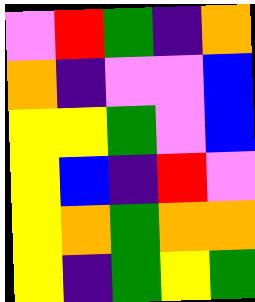[["violet", "red", "green", "indigo", "orange"], ["orange", "indigo", "violet", "violet", "blue"], ["yellow", "yellow", "green", "violet", "blue"], ["yellow", "blue", "indigo", "red", "violet"], ["yellow", "orange", "green", "orange", "orange"], ["yellow", "indigo", "green", "yellow", "green"]]